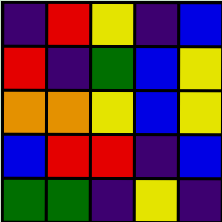[["indigo", "red", "yellow", "indigo", "blue"], ["red", "indigo", "green", "blue", "yellow"], ["orange", "orange", "yellow", "blue", "yellow"], ["blue", "red", "red", "indigo", "blue"], ["green", "green", "indigo", "yellow", "indigo"]]